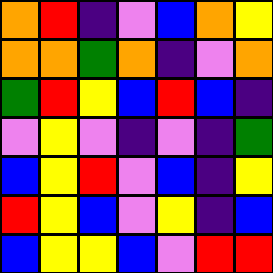[["orange", "red", "indigo", "violet", "blue", "orange", "yellow"], ["orange", "orange", "green", "orange", "indigo", "violet", "orange"], ["green", "red", "yellow", "blue", "red", "blue", "indigo"], ["violet", "yellow", "violet", "indigo", "violet", "indigo", "green"], ["blue", "yellow", "red", "violet", "blue", "indigo", "yellow"], ["red", "yellow", "blue", "violet", "yellow", "indigo", "blue"], ["blue", "yellow", "yellow", "blue", "violet", "red", "red"]]